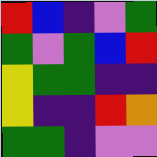[["red", "blue", "indigo", "violet", "green"], ["green", "violet", "green", "blue", "red"], ["yellow", "green", "green", "indigo", "indigo"], ["yellow", "indigo", "indigo", "red", "orange"], ["green", "green", "indigo", "violet", "violet"]]